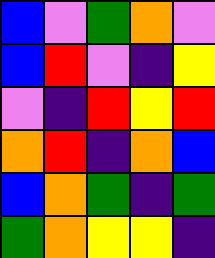[["blue", "violet", "green", "orange", "violet"], ["blue", "red", "violet", "indigo", "yellow"], ["violet", "indigo", "red", "yellow", "red"], ["orange", "red", "indigo", "orange", "blue"], ["blue", "orange", "green", "indigo", "green"], ["green", "orange", "yellow", "yellow", "indigo"]]